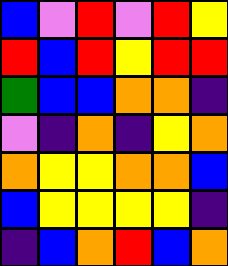[["blue", "violet", "red", "violet", "red", "yellow"], ["red", "blue", "red", "yellow", "red", "red"], ["green", "blue", "blue", "orange", "orange", "indigo"], ["violet", "indigo", "orange", "indigo", "yellow", "orange"], ["orange", "yellow", "yellow", "orange", "orange", "blue"], ["blue", "yellow", "yellow", "yellow", "yellow", "indigo"], ["indigo", "blue", "orange", "red", "blue", "orange"]]